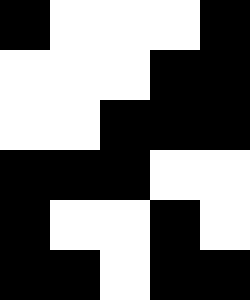[["black", "white", "white", "white", "black"], ["white", "white", "white", "black", "black"], ["white", "white", "black", "black", "black"], ["black", "black", "black", "white", "white"], ["black", "white", "white", "black", "white"], ["black", "black", "white", "black", "black"]]